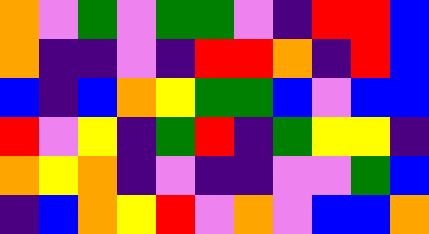[["orange", "violet", "green", "violet", "green", "green", "violet", "indigo", "red", "red", "blue"], ["orange", "indigo", "indigo", "violet", "indigo", "red", "red", "orange", "indigo", "red", "blue"], ["blue", "indigo", "blue", "orange", "yellow", "green", "green", "blue", "violet", "blue", "blue"], ["red", "violet", "yellow", "indigo", "green", "red", "indigo", "green", "yellow", "yellow", "indigo"], ["orange", "yellow", "orange", "indigo", "violet", "indigo", "indigo", "violet", "violet", "green", "blue"], ["indigo", "blue", "orange", "yellow", "red", "violet", "orange", "violet", "blue", "blue", "orange"]]